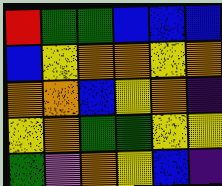[["red", "green", "green", "blue", "blue", "blue"], ["blue", "yellow", "orange", "orange", "yellow", "orange"], ["orange", "orange", "blue", "yellow", "orange", "indigo"], ["yellow", "orange", "green", "green", "yellow", "yellow"], ["green", "violet", "orange", "yellow", "blue", "indigo"]]